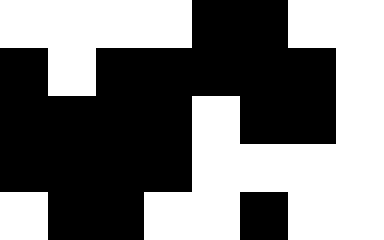[["white", "white", "white", "white", "black", "black", "white", "white"], ["black", "white", "black", "black", "black", "black", "black", "white"], ["black", "black", "black", "black", "white", "black", "black", "white"], ["black", "black", "black", "black", "white", "white", "white", "white"], ["white", "black", "black", "white", "white", "black", "white", "white"]]